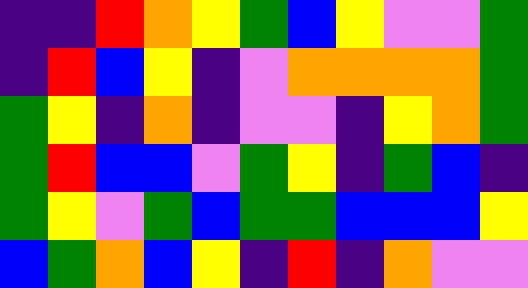[["indigo", "indigo", "red", "orange", "yellow", "green", "blue", "yellow", "violet", "violet", "green"], ["indigo", "red", "blue", "yellow", "indigo", "violet", "orange", "orange", "orange", "orange", "green"], ["green", "yellow", "indigo", "orange", "indigo", "violet", "violet", "indigo", "yellow", "orange", "green"], ["green", "red", "blue", "blue", "violet", "green", "yellow", "indigo", "green", "blue", "indigo"], ["green", "yellow", "violet", "green", "blue", "green", "green", "blue", "blue", "blue", "yellow"], ["blue", "green", "orange", "blue", "yellow", "indigo", "red", "indigo", "orange", "violet", "violet"]]